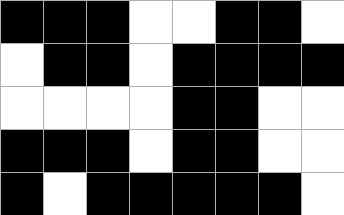[["black", "black", "black", "white", "white", "black", "black", "white"], ["white", "black", "black", "white", "black", "black", "black", "black"], ["white", "white", "white", "white", "black", "black", "white", "white"], ["black", "black", "black", "white", "black", "black", "white", "white"], ["black", "white", "black", "black", "black", "black", "black", "white"]]